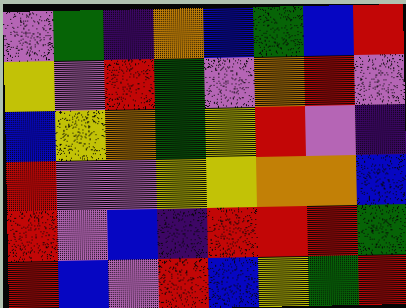[["violet", "green", "indigo", "orange", "blue", "green", "blue", "red"], ["yellow", "violet", "red", "green", "violet", "orange", "red", "violet"], ["blue", "yellow", "orange", "green", "yellow", "red", "violet", "indigo"], ["red", "violet", "violet", "yellow", "yellow", "orange", "orange", "blue"], ["red", "violet", "blue", "indigo", "red", "red", "red", "green"], ["red", "blue", "violet", "red", "blue", "yellow", "green", "red"]]